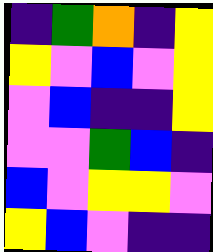[["indigo", "green", "orange", "indigo", "yellow"], ["yellow", "violet", "blue", "violet", "yellow"], ["violet", "blue", "indigo", "indigo", "yellow"], ["violet", "violet", "green", "blue", "indigo"], ["blue", "violet", "yellow", "yellow", "violet"], ["yellow", "blue", "violet", "indigo", "indigo"]]